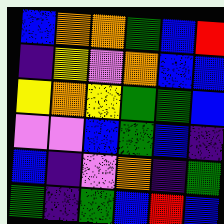[["blue", "orange", "orange", "green", "blue", "red"], ["indigo", "yellow", "violet", "orange", "blue", "blue"], ["yellow", "orange", "yellow", "green", "green", "blue"], ["violet", "violet", "blue", "green", "blue", "indigo"], ["blue", "indigo", "violet", "orange", "indigo", "green"], ["green", "indigo", "green", "blue", "red", "blue"]]